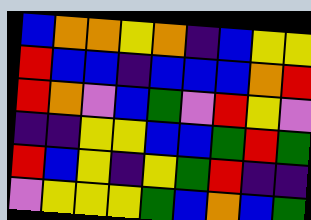[["blue", "orange", "orange", "yellow", "orange", "indigo", "blue", "yellow", "yellow"], ["red", "blue", "blue", "indigo", "blue", "blue", "blue", "orange", "red"], ["red", "orange", "violet", "blue", "green", "violet", "red", "yellow", "violet"], ["indigo", "indigo", "yellow", "yellow", "blue", "blue", "green", "red", "green"], ["red", "blue", "yellow", "indigo", "yellow", "green", "red", "indigo", "indigo"], ["violet", "yellow", "yellow", "yellow", "green", "blue", "orange", "blue", "green"]]